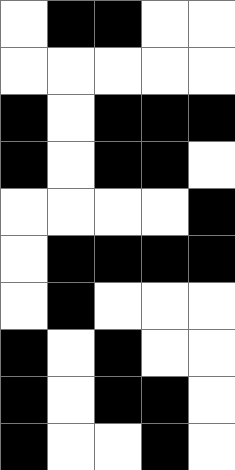[["white", "black", "black", "white", "white"], ["white", "white", "white", "white", "white"], ["black", "white", "black", "black", "black"], ["black", "white", "black", "black", "white"], ["white", "white", "white", "white", "black"], ["white", "black", "black", "black", "black"], ["white", "black", "white", "white", "white"], ["black", "white", "black", "white", "white"], ["black", "white", "black", "black", "white"], ["black", "white", "white", "black", "white"]]